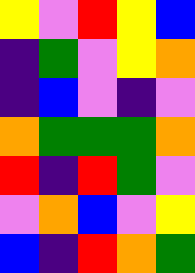[["yellow", "violet", "red", "yellow", "blue"], ["indigo", "green", "violet", "yellow", "orange"], ["indigo", "blue", "violet", "indigo", "violet"], ["orange", "green", "green", "green", "orange"], ["red", "indigo", "red", "green", "violet"], ["violet", "orange", "blue", "violet", "yellow"], ["blue", "indigo", "red", "orange", "green"]]